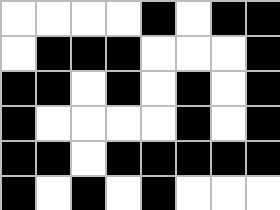[["white", "white", "white", "white", "black", "white", "black", "black"], ["white", "black", "black", "black", "white", "white", "white", "black"], ["black", "black", "white", "black", "white", "black", "white", "black"], ["black", "white", "white", "white", "white", "black", "white", "black"], ["black", "black", "white", "black", "black", "black", "black", "black"], ["black", "white", "black", "white", "black", "white", "white", "white"]]